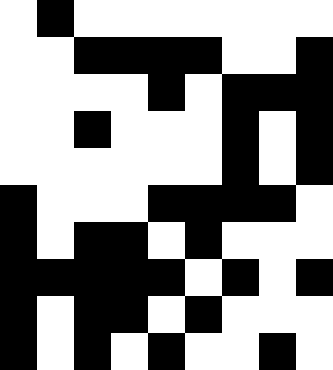[["white", "black", "white", "white", "white", "white", "white", "white", "white"], ["white", "white", "black", "black", "black", "black", "white", "white", "black"], ["white", "white", "white", "white", "black", "white", "black", "black", "black"], ["white", "white", "black", "white", "white", "white", "black", "white", "black"], ["white", "white", "white", "white", "white", "white", "black", "white", "black"], ["black", "white", "white", "white", "black", "black", "black", "black", "white"], ["black", "white", "black", "black", "white", "black", "white", "white", "white"], ["black", "black", "black", "black", "black", "white", "black", "white", "black"], ["black", "white", "black", "black", "white", "black", "white", "white", "white"], ["black", "white", "black", "white", "black", "white", "white", "black", "white"]]